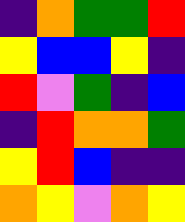[["indigo", "orange", "green", "green", "red"], ["yellow", "blue", "blue", "yellow", "indigo"], ["red", "violet", "green", "indigo", "blue"], ["indigo", "red", "orange", "orange", "green"], ["yellow", "red", "blue", "indigo", "indigo"], ["orange", "yellow", "violet", "orange", "yellow"]]